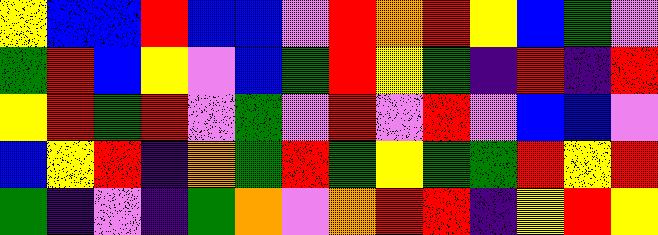[["yellow", "blue", "blue", "red", "blue", "blue", "violet", "red", "orange", "red", "yellow", "blue", "green", "violet"], ["green", "red", "blue", "yellow", "violet", "blue", "green", "red", "yellow", "green", "indigo", "red", "indigo", "red"], ["yellow", "red", "green", "red", "violet", "green", "violet", "red", "violet", "red", "violet", "blue", "blue", "violet"], ["blue", "yellow", "red", "indigo", "orange", "green", "red", "green", "yellow", "green", "green", "red", "yellow", "red"], ["green", "indigo", "violet", "indigo", "green", "orange", "violet", "orange", "red", "red", "indigo", "yellow", "red", "yellow"]]